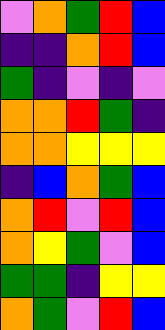[["violet", "orange", "green", "red", "blue"], ["indigo", "indigo", "orange", "red", "blue"], ["green", "indigo", "violet", "indigo", "violet"], ["orange", "orange", "red", "green", "indigo"], ["orange", "orange", "yellow", "yellow", "yellow"], ["indigo", "blue", "orange", "green", "blue"], ["orange", "red", "violet", "red", "blue"], ["orange", "yellow", "green", "violet", "blue"], ["green", "green", "indigo", "yellow", "yellow"], ["orange", "green", "violet", "red", "blue"]]